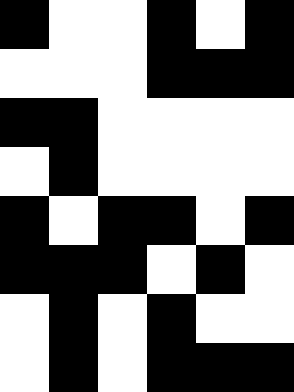[["black", "white", "white", "black", "white", "black"], ["white", "white", "white", "black", "black", "black"], ["black", "black", "white", "white", "white", "white"], ["white", "black", "white", "white", "white", "white"], ["black", "white", "black", "black", "white", "black"], ["black", "black", "black", "white", "black", "white"], ["white", "black", "white", "black", "white", "white"], ["white", "black", "white", "black", "black", "black"]]